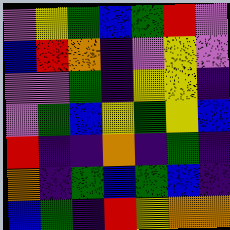[["violet", "yellow", "green", "blue", "green", "red", "violet"], ["blue", "red", "orange", "indigo", "violet", "yellow", "violet"], ["violet", "violet", "green", "indigo", "yellow", "yellow", "indigo"], ["violet", "green", "blue", "yellow", "green", "yellow", "blue"], ["red", "indigo", "indigo", "orange", "indigo", "green", "indigo"], ["orange", "indigo", "green", "blue", "green", "blue", "indigo"], ["blue", "green", "indigo", "red", "yellow", "orange", "orange"]]